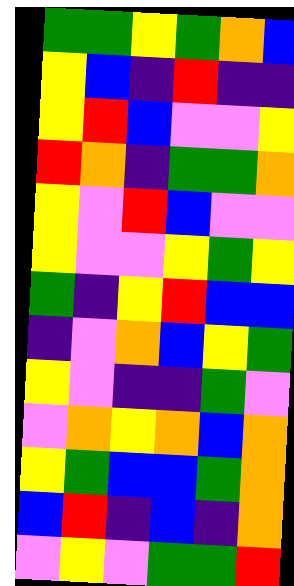[["green", "green", "yellow", "green", "orange", "blue"], ["yellow", "blue", "indigo", "red", "indigo", "indigo"], ["yellow", "red", "blue", "violet", "violet", "yellow"], ["red", "orange", "indigo", "green", "green", "orange"], ["yellow", "violet", "red", "blue", "violet", "violet"], ["yellow", "violet", "violet", "yellow", "green", "yellow"], ["green", "indigo", "yellow", "red", "blue", "blue"], ["indigo", "violet", "orange", "blue", "yellow", "green"], ["yellow", "violet", "indigo", "indigo", "green", "violet"], ["violet", "orange", "yellow", "orange", "blue", "orange"], ["yellow", "green", "blue", "blue", "green", "orange"], ["blue", "red", "indigo", "blue", "indigo", "orange"], ["violet", "yellow", "violet", "green", "green", "red"]]